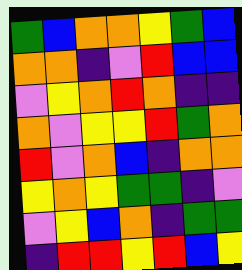[["green", "blue", "orange", "orange", "yellow", "green", "blue"], ["orange", "orange", "indigo", "violet", "red", "blue", "blue"], ["violet", "yellow", "orange", "red", "orange", "indigo", "indigo"], ["orange", "violet", "yellow", "yellow", "red", "green", "orange"], ["red", "violet", "orange", "blue", "indigo", "orange", "orange"], ["yellow", "orange", "yellow", "green", "green", "indigo", "violet"], ["violet", "yellow", "blue", "orange", "indigo", "green", "green"], ["indigo", "red", "red", "yellow", "red", "blue", "yellow"]]